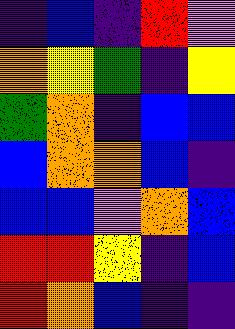[["indigo", "blue", "indigo", "red", "violet"], ["orange", "yellow", "green", "indigo", "yellow"], ["green", "orange", "indigo", "blue", "blue"], ["blue", "orange", "orange", "blue", "indigo"], ["blue", "blue", "violet", "orange", "blue"], ["red", "red", "yellow", "indigo", "blue"], ["red", "orange", "blue", "indigo", "indigo"]]